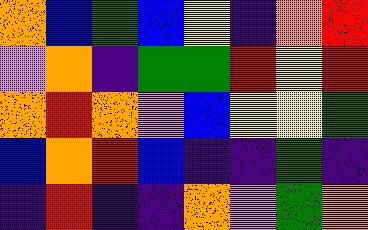[["orange", "blue", "green", "blue", "yellow", "indigo", "orange", "red"], ["violet", "orange", "indigo", "green", "green", "red", "yellow", "red"], ["orange", "red", "orange", "violet", "blue", "yellow", "yellow", "green"], ["blue", "orange", "red", "blue", "indigo", "indigo", "green", "indigo"], ["indigo", "red", "indigo", "indigo", "orange", "violet", "green", "orange"]]